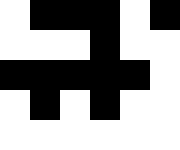[["white", "black", "black", "black", "white", "black"], ["white", "white", "white", "black", "white", "white"], ["black", "black", "black", "black", "black", "white"], ["white", "black", "white", "black", "white", "white"], ["white", "white", "white", "white", "white", "white"]]